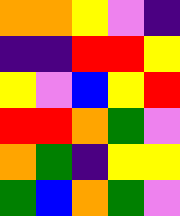[["orange", "orange", "yellow", "violet", "indigo"], ["indigo", "indigo", "red", "red", "yellow"], ["yellow", "violet", "blue", "yellow", "red"], ["red", "red", "orange", "green", "violet"], ["orange", "green", "indigo", "yellow", "yellow"], ["green", "blue", "orange", "green", "violet"]]